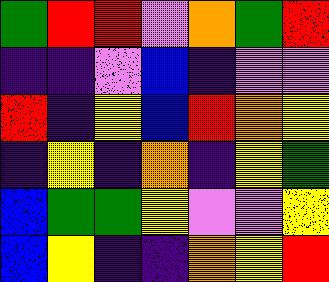[["green", "red", "red", "violet", "orange", "green", "red"], ["indigo", "indigo", "violet", "blue", "indigo", "violet", "violet"], ["red", "indigo", "yellow", "blue", "red", "orange", "yellow"], ["indigo", "yellow", "indigo", "orange", "indigo", "yellow", "green"], ["blue", "green", "green", "yellow", "violet", "violet", "yellow"], ["blue", "yellow", "indigo", "indigo", "orange", "yellow", "red"]]